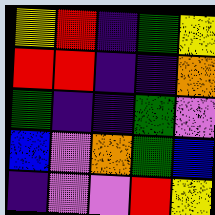[["yellow", "red", "indigo", "green", "yellow"], ["red", "red", "indigo", "indigo", "orange"], ["green", "indigo", "indigo", "green", "violet"], ["blue", "violet", "orange", "green", "blue"], ["indigo", "violet", "violet", "red", "yellow"]]